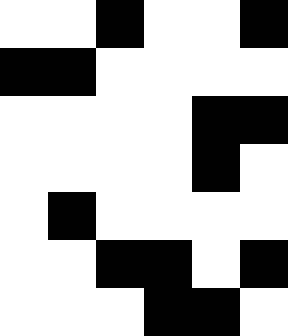[["white", "white", "black", "white", "white", "black"], ["black", "black", "white", "white", "white", "white"], ["white", "white", "white", "white", "black", "black"], ["white", "white", "white", "white", "black", "white"], ["white", "black", "white", "white", "white", "white"], ["white", "white", "black", "black", "white", "black"], ["white", "white", "white", "black", "black", "white"]]